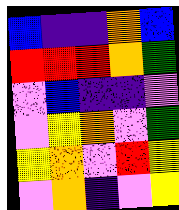[["blue", "indigo", "indigo", "orange", "blue"], ["red", "red", "red", "orange", "green"], ["violet", "blue", "indigo", "indigo", "violet"], ["violet", "yellow", "orange", "violet", "green"], ["yellow", "orange", "violet", "red", "yellow"], ["violet", "orange", "indigo", "violet", "yellow"]]